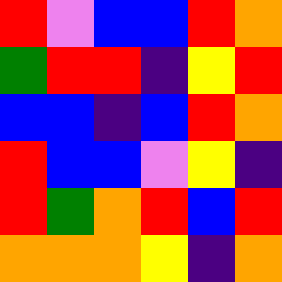[["red", "violet", "blue", "blue", "red", "orange"], ["green", "red", "red", "indigo", "yellow", "red"], ["blue", "blue", "indigo", "blue", "red", "orange"], ["red", "blue", "blue", "violet", "yellow", "indigo"], ["red", "green", "orange", "red", "blue", "red"], ["orange", "orange", "orange", "yellow", "indigo", "orange"]]